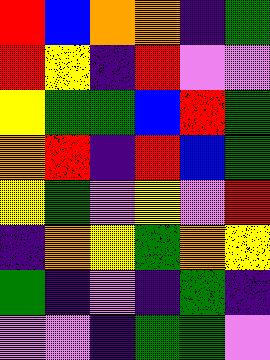[["red", "blue", "orange", "orange", "indigo", "green"], ["red", "yellow", "indigo", "red", "violet", "violet"], ["yellow", "green", "green", "blue", "red", "green"], ["orange", "red", "indigo", "red", "blue", "green"], ["yellow", "green", "violet", "yellow", "violet", "red"], ["indigo", "orange", "yellow", "green", "orange", "yellow"], ["green", "indigo", "violet", "indigo", "green", "indigo"], ["violet", "violet", "indigo", "green", "green", "violet"]]